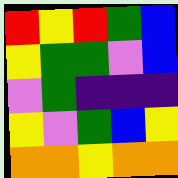[["red", "yellow", "red", "green", "blue"], ["yellow", "green", "green", "violet", "blue"], ["violet", "green", "indigo", "indigo", "indigo"], ["yellow", "violet", "green", "blue", "yellow"], ["orange", "orange", "yellow", "orange", "orange"]]